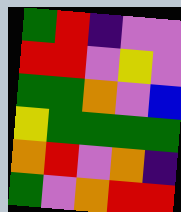[["green", "red", "indigo", "violet", "violet"], ["red", "red", "violet", "yellow", "violet"], ["green", "green", "orange", "violet", "blue"], ["yellow", "green", "green", "green", "green"], ["orange", "red", "violet", "orange", "indigo"], ["green", "violet", "orange", "red", "red"]]